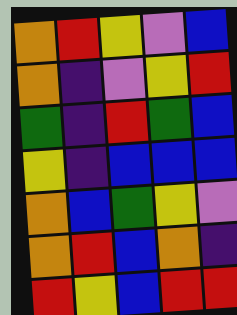[["orange", "red", "yellow", "violet", "blue"], ["orange", "indigo", "violet", "yellow", "red"], ["green", "indigo", "red", "green", "blue"], ["yellow", "indigo", "blue", "blue", "blue"], ["orange", "blue", "green", "yellow", "violet"], ["orange", "red", "blue", "orange", "indigo"], ["red", "yellow", "blue", "red", "red"]]